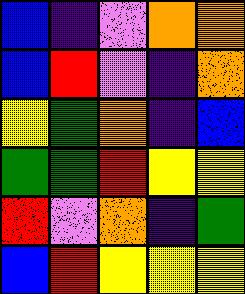[["blue", "indigo", "violet", "orange", "orange"], ["blue", "red", "violet", "indigo", "orange"], ["yellow", "green", "orange", "indigo", "blue"], ["green", "green", "red", "yellow", "yellow"], ["red", "violet", "orange", "indigo", "green"], ["blue", "red", "yellow", "yellow", "yellow"]]